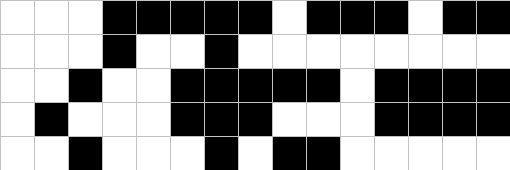[["white", "white", "white", "black", "black", "black", "black", "black", "white", "black", "black", "black", "white", "black", "black"], ["white", "white", "white", "black", "white", "white", "black", "white", "white", "white", "white", "white", "white", "white", "white"], ["white", "white", "black", "white", "white", "black", "black", "black", "black", "black", "white", "black", "black", "black", "black"], ["white", "black", "white", "white", "white", "black", "black", "black", "white", "white", "white", "black", "black", "black", "black"], ["white", "white", "black", "white", "white", "white", "black", "white", "black", "black", "white", "white", "white", "white", "white"]]